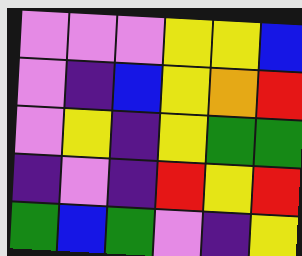[["violet", "violet", "violet", "yellow", "yellow", "blue"], ["violet", "indigo", "blue", "yellow", "orange", "red"], ["violet", "yellow", "indigo", "yellow", "green", "green"], ["indigo", "violet", "indigo", "red", "yellow", "red"], ["green", "blue", "green", "violet", "indigo", "yellow"]]